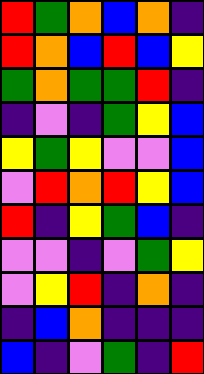[["red", "green", "orange", "blue", "orange", "indigo"], ["red", "orange", "blue", "red", "blue", "yellow"], ["green", "orange", "green", "green", "red", "indigo"], ["indigo", "violet", "indigo", "green", "yellow", "blue"], ["yellow", "green", "yellow", "violet", "violet", "blue"], ["violet", "red", "orange", "red", "yellow", "blue"], ["red", "indigo", "yellow", "green", "blue", "indigo"], ["violet", "violet", "indigo", "violet", "green", "yellow"], ["violet", "yellow", "red", "indigo", "orange", "indigo"], ["indigo", "blue", "orange", "indigo", "indigo", "indigo"], ["blue", "indigo", "violet", "green", "indigo", "red"]]